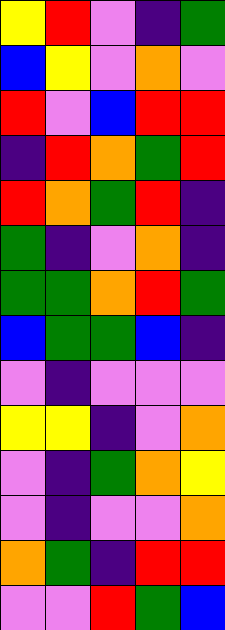[["yellow", "red", "violet", "indigo", "green"], ["blue", "yellow", "violet", "orange", "violet"], ["red", "violet", "blue", "red", "red"], ["indigo", "red", "orange", "green", "red"], ["red", "orange", "green", "red", "indigo"], ["green", "indigo", "violet", "orange", "indigo"], ["green", "green", "orange", "red", "green"], ["blue", "green", "green", "blue", "indigo"], ["violet", "indigo", "violet", "violet", "violet"], ["yellow", "yellow", "indigo", "violet", "orange"], ["violet", "indigo", "green", "orange", "yellow"], ["violet", "indigo", "violet", "violet", "orange"], ["orange", "green", "indigo", "red", "red"], ["violet", "violet", "red", "green", "blue"]]